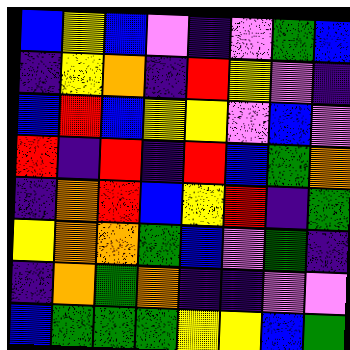[["blue", "yellow", "blue", "violet", "indigo", "violet", "green", "blue"], ["indigo", "yellow", "orange", "indigo", "red", "yellow", "violet", "indigo"], ["blue", "red", "blue", "yellow", "yellow", "violet", "blue", "violet"], ["red", "indigo", "red", "indigo", "red", "blue", "green", "orange"], ["indigo", "orange", "red", "blue", "yellow", "red", "indigo", "green"], ["yellow", "orange", "orange", "green", "blue", "violet", "green", "indigo"], ["indigo", "orange", "green", "orange", "indigo", "indigo", "violet", "violet"], ["blue", "green", "green", "green", "yellow", "yellow", "blue", "green"]]